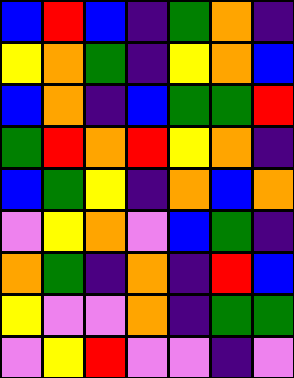[["blue", "red", "blue", "indigo", "green", "orange", "indigo"], ["yellow", "orange", "green", "indigo", "yellow", "orange", "blue"], ["blue", "orange", "indigo", "blue", "green", "green", "red"], ["green", "red", "orange", "red", "yellow", "orange", "indigo"], ["blue", "green", "yellow", "indigo", "orange", "blue", "orange"], ["violet", "yellow", "orange", "violet", "blue", "green", "indigo"], ["orange", "green", "indigo", "orange", "indigo", "red", "blue"], ["yellow", "violet", "violet", "orange", "indigo", "green", "green"], ["violet", "yellow", "red", "violet", "violet", "indigo", "violet"]]